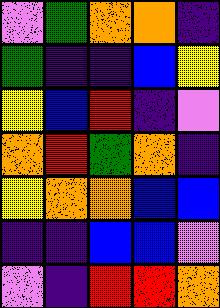[["violet", "green", "orange", "orange", "indigo"], ["green", "indigo", "indigo", "blue", "yellow"], ["yellow", "blue", "red", "indigo", "violet"], ["orange", "red", "green", "orange", "indigo"], ["yellow", "orange", "orange", "blue", "blue"], ["indigo", "indigo", "blue", "blue", "violet"], ["violet", "indigo", "red", "red", "orange"]]